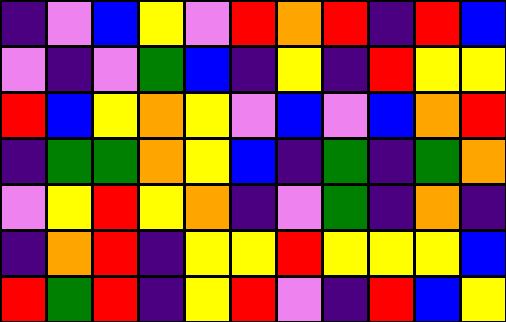[["indigo", "violet", "blue", "yellow", "violet", "red", "orange", "red", "indigo", "red", "blue"], ["violet", "indigo", "violet", "green", "blue", "indigo", "yellow", "indigo", "red", "yellow", "yellow"], ["red", "blue", "yellow", "orange", "yellow", "violet", "blue", "violet", "blue", "orange", "red"], ["indigo", "green", "green", "orange", "yellow", "blue", "indigo", "green", "indigo", "green", "orange"], ["violet", "yellow", "red", "yellow", "orange", "indigo", "violet", "green", "indigo", "orange", "indigo"], ["indigo", "orange", "red", "indigo", "yellow", "yellow", "red", "yellow", "yellow", "yellow", "blue"], ["red", "green", "red", "indigo", "yellow", "red", "violet", "indigo", "red", "blue", "yellow"]]